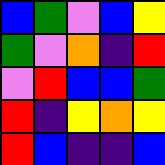[["blue", "green", "violet", "blue", "yellow"], ["green", "violet", "orange", "indigo", "red"], ["violet", "red", "blue", "blue", "green"], ["red", "indigo", "yellow", "orange", "yellow"], ["red", "blue", "indigo", "indigo", "blue"]]